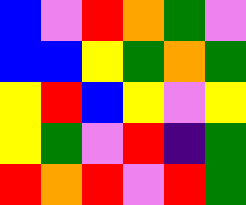[["blue", "violet", "red", "orange", "green", "violet"], ["blue", "blue", "yellow", "green", "orange", "green"], ["yellow", "red", "blue", "yellow", "violet", "yellow"], ["yellow", "green", "violet", "red", "indigo", "green"], ["red", "orange", "red", "violet", "red", "green"]]